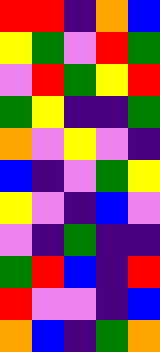[["red", "red", "indigo", "orange", "blue"], ["yellow", "green", "violet", "red", "green"], ["violet", "red", "green", "yellow", "red"], ["green", "yellow", "indigo", "indigo", "green"], ["orange", "violet", "yellow", "violet", "indigo"], ["blue", "indigo", "violet", "green", "yellow"], ["yellow", "violet", "indigo", "blue", "violet"], ["violet", "indigo", "green", "indigo", "indigo"], ["green", "red", "blue", "indigo", "red"], ["red", "violet", "violet", "indigo", "blue"], ["orange", "blue", "indigo", "green", "orange"]]